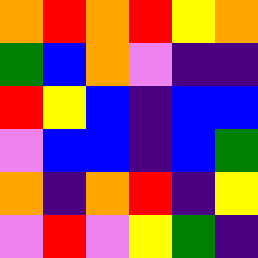[["orange", "red", "orange", "red", "yellow", "orange"], ["green", "blue", "orange", "violet", "indigo", "indigo"], ["red", "yellow", "blue", "indigo", "blue", "blue"], ["violet", "blue", "blue", "indigo", "blue", "green"], ["orange", "indigo", "orange", "red", "indigo", "yellow"], ["violet", "red", "violet", "yellow", "green", "indigo"]]